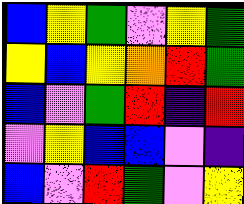[["blue", "yellow", "green", "violet", "yellow", "green"], ["yellow", "blue", "yellow", "orange", "red", "green"], ["blue", "violet", "green", "red", "indigo", "red"], ["violet", "yellow", "blue", "blue", "violet", "indigo"], ["blue", "violet", "red", "green", "violet", "yellow"]]